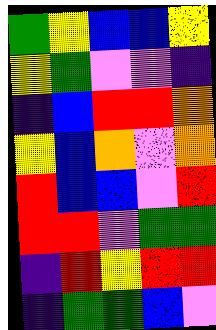[["green", "yellow", "blue", "blue", "yellow"], ["yellow", "green", "violet", "violet", "indigo"], ["indigo", "blue", "red", "red", "orange"], ["yellow", "blue", "orange", "violet", "orange"], ["red", "blue", "blue", "violet", "red"], ["red", "red", "violet", "green", "green"], ["indigo", "red", "yellow", "red", "red"], ["indigo", "green", "green", "blue", "violet"]]